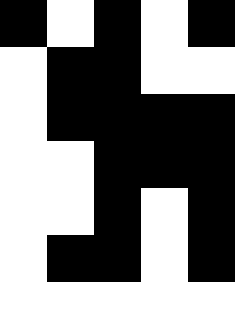[["black", "white", "black", "white", "black"], ["white", "black", "black", "white", "white"], ["white", "black", "black", "black", "black"], ["white", "white", "black", "black", "black"], ["white", "white", "black", "white", "black"], ["white", "black", "black", "white", "black"], ["white", "white", "white", "white", "white"]]